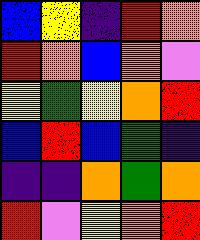[["blue", "yellow", "indigo", "red", "orange"], ["red", "orange", "blue", "orange", "violet"], ["yellow", "green", "yellow", "orange", "red"], ["blue", "red", "blue", "green", "indigo"], ["indigo", "indigo", "orange", "green", "orange"], ["red", "violet", "yellow", "orange", "red"]]